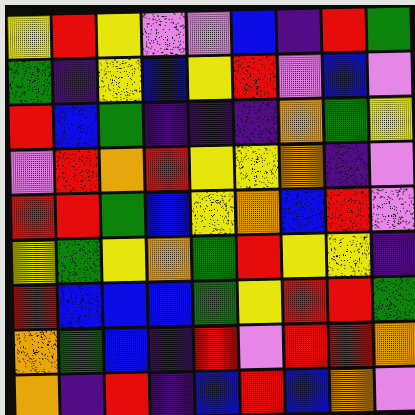[["yellow", "red", "yellow", "violet", "violet", "blue", "indigo", "red", "green"], ["green", "indigo", "yellow", "blue", "yellow", "red", "violet", "blue", "violet"], ["red", "blue", "green", "indigo", "indigo", "indigo", "orange", "green", "yellow"], ["violet", "red", "orange", "red", "yellow", "yellow", "orange", "indigo", "violet"], ["red", "red", "green", "blue", "yellow", "orange", "blue", "red", "violet"], ["yellow", "green", "yellow", "orange", "green", "red", "yellow", "yellow", "indigo"], ["red", "blue", "blue", "blue", "green", "yellow", "red", "red", "green"], ["orange", "green", "blue", "indigo", "red", "violet", "red", "red", "orange"], ["orange", "indigo", "red", "indigo", "blue", "red", "blue", "orange", "violet"]]